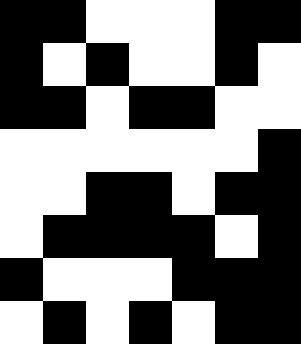[["black", "black", "white", "white", "white", "black", "black"], ["black", "white", "black", "white", "white", "black", "white"], ["black", "black", "white", "black", "black", "white", "white"], ["white", "white", "white", "white", "white", "white", "black"], ["white", "white", "black", "black", "white", "black", "black"], ["white", "black", "black", "black", "black", "white", "black"], ["black", "white", "white", "white", "black", "black", "black"], ["white", "black", "white", "black", "white", "black", "black"]]